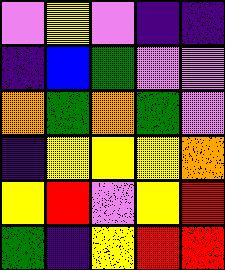[["violet", "yellow", "violet", "indigo", "indigo"], ["indigo", "blue", "green", "violet", "violet"], ["orange", "green", "orange", "green", "violet"], ["indigo", "yellow", "yellow", "yellow", "orange"], ["yellow", "red", "violet", "yellow", "red"], ["green", "indigo", "yellow", "red", "red"]]